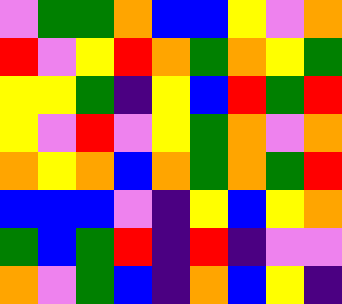[["violet", "green", "green", "orange", "blue", "blue", "yellow", "violet", "orange"], ["red", "violet", "yellow", "red", "orange", "green", "orange", "yellow", "green"], ["yellow", "yellow", "green", "indigo", "yellow", "blue", "red", "green", "red"], ["yellow", "violet", "red", "violet", "yellow", "green", "orange", "violet", "orange"], ["orange", "yellow", "orange", "blue", "orange", "green", "orange", "green", "red"], ["blue", "blue", "blue", "violet", "indigo", "yellow", "blue", "yellow", "orange"], ["green", "blue", "green", "red", "indigo", "red", "indigo", "violet", "violet"], ["orange", "violet", "green", "blue", "indigo", "orange", "blue", "yellow", "indigo"]]